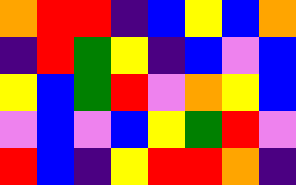[["orange", "red", "red", "indigo", "blue", "yellow", "blue", "orange"], ["indigo", "red", "green", "yellow", "indigo", "blue", "violet", "blue"], ["yellow", "blue", "green", "red", "violet", "orange", "yellow", "blue"], ["violet", "blue", "violet", "blue", "yellow", "green", "red", "violet"], ["red", "blue", "indigo", "yellow", "red", "red", "orange", "indigo"]]